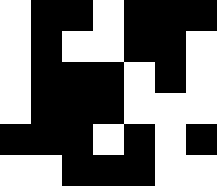[["white", "black", "black", "white", "black", "black", "black"], ["white", "black", "white", "white", "black", "black", "white"], ["white", "black", "black", "black", "white", "black", "white"], ["white", "black", "black", "black", "white", "white", "white"], ["black", "black", "black", "white", "black", "white", "black"], ["white", "white", "black", "black", "black", "white", "white"]]